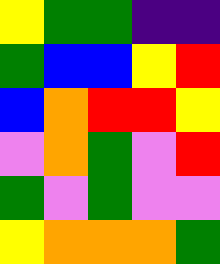[["yellow", "green", "green", "indigo", "indigo"], ["green", "blue", "blue", "yellow", "red"], ["blue", "orange", "red", "red", "yellow"], ["violet", "orange", "green", "violet", "red"], ["green", "violet", "green", "violet", "violet"], ["yellow", "orange", "orange", "orange", "green"]]